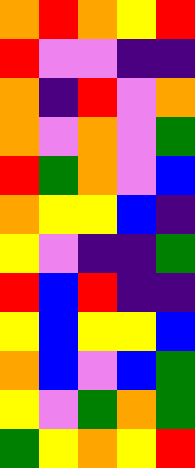[["orange", "red", "orange", "yellow", "red"], ["red", "violet", "violet", "indigo", "indigo"], ["orange", "indigo", "red", "violet", "orange"], ["orange", "violet", "orange", "violet", "green"], ["red", "green", "orange", "violet", "blue"], ["orange", "yellow", "yellow", "blue", "indigo"], ["yellow", "violet", "indigo", "indigo", "green"], ["red", "blue", "red", "indigo", "indigo"], ["yellow", "blue", "yellow", "yellow", "blue"], ["orange", "blue", "violet", "blue", "green"], ["yellow", "violet", "green", "orange", "green"], ["green", "yellow", "orange", "yellow", "red"]]